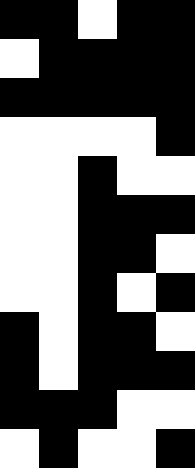[["black", "black", "white", "black", "black"], ["white", "black", "black", "black", "black"], ["black", "black", "black", "black", "black"], ["white", "white", "white", "white", "black"], ["white", "white", "black", "white", "white"], ["white", "white", "black", "black", "black"], ["white", "white", "black", "black", "white"], ["white", "white", "black", "white", "black"], ["black", "white", "black", "black", "white"], ["black", "white", "black", "black", "black"], ["black", "black", "black", "white", "white"], ["white", "black", "white", "white", "black"]]